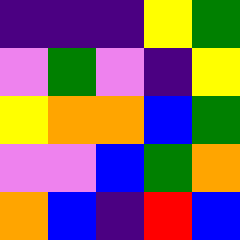[["indigo", "indigo", "indigo", "yellow", "green"], ["violet", "green", "violet", "indigo", "yellow"], ["yellow", "orange", "orange", "blue", "green"], ["violet", "violet", "blue", "green", "orange"], ["orange", "blue", "indigo", "red", "blue"]]